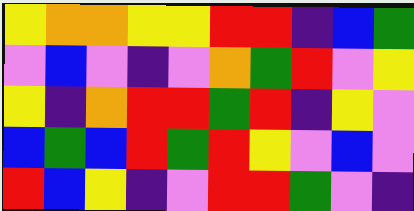[["yellow", "orange", "orange", "yellow", "yellow", "red", "red", "indigo", "blue", "green"], ["violet", "blue", "violet", "indigo", "violet", "orange", "green", "red", "violet", "yellow"], ["yellow", "indigo", "orange", "red", "red", "green", "red", "indigo", "yellow", "violet"], ["blue", "green", "blue", "red", "green", "red", "yellow", "violet", "blue", "violet"], ["red", "blue", "yellow", "indigo", "violet", "red", "red", "green", "violet", "indigo"]]